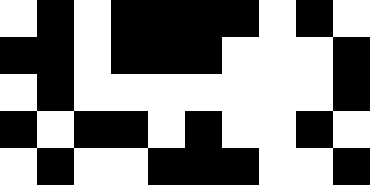[["white", "black", "white", "black", "black", "black", "black", "white", "black", "white"], ["black", "black", "white", "black", "black", "black", "white", "white", "white", "black"], ["white", "black", "white", "white", "white", "white", "white", "white", "white", "black"], ["black", "white", "black", "black", "white", "black", "white", "white", "black", "white"], ["white", "black", "white", "white", "black", "black", "black", "white", "white", "black"]]